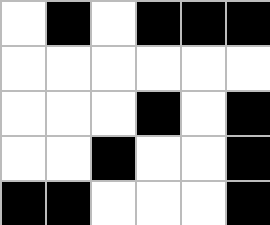[["white", "black", "white", "black", "black", "black"], ["white", "white", "white", "white", "white", "white"], ["white", "white", "white", "black", "white", "black"], ["white", "white", "black", "white", "white", "black"], ["black", "black", "white", "white", "white", "black"]]